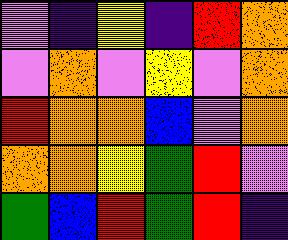[["violet", "indigo", "yellow", "indigo", "red", "orange"], ["violet", "orange", "violet", "yellow", "violet", "orange"], ["red", "orange", "orange", "blue", "violet", "orange"], ["orange", "orange", "yellow", "green", "red", "violet"], ["green", "blue", "red", "green", "red", "indigo"]]